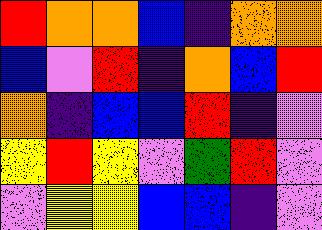[["red", "orange", "orange", "blue", "indigo", "orange", "orange"], ["blue", "violet", "red", "indigo", "orange", "blue", "red"], ["orange", "indigo", "blue", "blue", "red", "indigo", "violet"], ["yellow", "red", "yellow", "violet", "green", "red", "violet"], ["violet", "yellow", "yellow", "blue", "blue", "indigo", "violet"]]